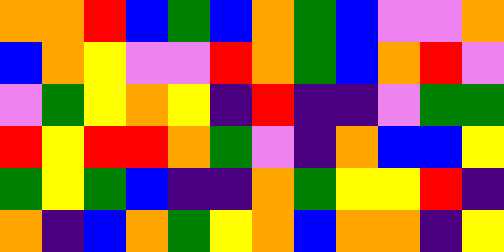[["orange", "orange", "red", "blue", "green", "blue", "orange", "green", "blue", "violet", "violet", "orange"], ["blue", "orange", "yellow", "violet", "violet", "red", "orange", "green", "blue", "orange", "red", "violet"], ["violet", "green", "yellow", "orange", "yellow", "indigo", "red", "indigo", "indigo", "violet", "green", "green"], ["red", "yellow", "red", "red", "orange", "green", "violet", "indigo", "orange", "blue", "blue", "yellow"], ["green", "yellow", "green", "blue", "indigo", "indigo", "orange", "green", "yellow", "yellow", "red", "indigo"], ["orange", "indigo", "blue", "orange", "green", "yellow", "orange", "blue", "orange", "orange", "indigo", "yellow"]]